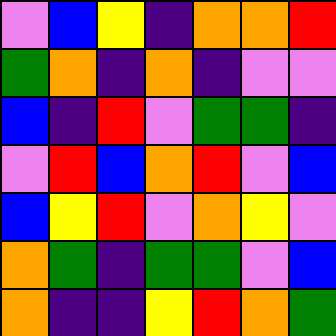[["violet", "blue", "yellow", "indigo", "orange", "orange", "red"], ["green", "orange", "indigo", "orange", "indigo", "violet", "violet"], ["blue", "indigo", "red", "violet", "green", "green", "indigo"], ["violet", "red", "blue", "orange", "red", "violet", "blue"], ["blue", "yellow", "red", "violet", "orange", "yellow", "violet"], ["orange", "green", "indigo", "green", "green", "violet", "blue"], ["orange", "indigo", "indigo", "yellow", "red", "orange", "green"]]